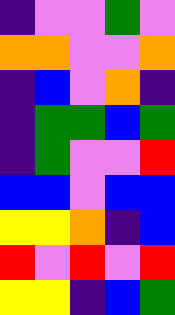[["indigo", "violet", "violet", "green", "violet"], ["orange", "orange", "violet", "violet", "orange"], ["indigo", "blue", "violet", "orange", "indigo"], ["indigo", "green", "green", "blue", "green"], ["indigo", "green", "violet", "violet", "red"], ["blue", "blue", "violet", "blue", "blue"], ["yellow", "yellow", "orange", "indigo", "blue"], ["red", "violet", "red", "violet", "red"], ["yellow", "yellow", "indigo", "blue", "green"]]